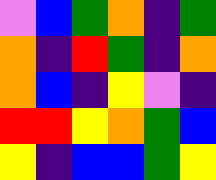[["violet", "blue", "green", "orange", "indigo", "green"], ["orange", "indigo", "red", "green", "indigo", "orange"], ["orange", "blue", "indigo", "yellow", "violet", "indigo"], ["red", "red", "yellow", "orange", "green", "blue"], ["yellow", "indigo", "blue", "blue", "green", "yellow"]]